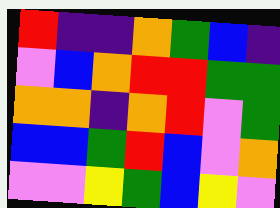[["red", "indigo", "indigo", "orange", "green", "blue", "indigo"], ["violet", "blue", "orange", "red", "red", "green", "green"], ["orange", "orange", "indigo", "orange", "red", "violet", "green"], ["blue", "blue", "green", "red", "blue", "violet", "orange"], ["violet", "violet", "yellow", "green", "blue", "yellow", "violet"]]